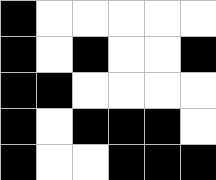[["black", "white", "white", "white", "white", "white"], ["black", "white", "black", "white", "white", "black"], ["black", "black", "white", "white", "white", "white"], ["black", "white", "black", "black", "black", "white"], ["black", "white", "white", "black", "black", "black"]]